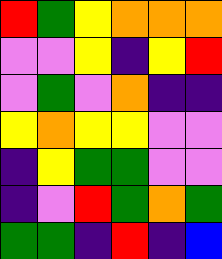[["red", "green", "yellow", "orange", "orange", "orange"], ["violet", "violet", "yellow", "indigo", "yellow", "red"], ["violet", "green", "violet", "orange", "indigo", "indigo"], ["yellow", "orange", "yellow", "yellow", "violet", "violet"], ["indigo", "yellow", "green", "green", "violet", "violet"], ["indigo", "violet", "red", "green", "orange", "green"], ["green", "green", "indigo", "red", "indigo", "blue"]]